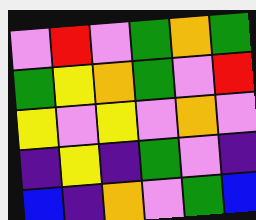[["violet", "red", "violet", "green", "orange", "green"], ["green", "yellow", "orange", "green", "violet", "red"], ["yellow", "violet", "yellow", "violet", "orange", "violet"], ["indigo", "yellow", "indigo", "green", "violet", "indigo"], ["blue", "indigo", "orange", "violet", "green", "blue"]]